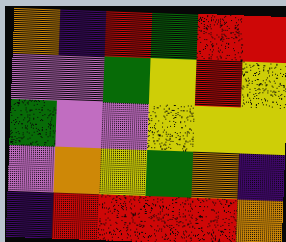[["orange", "indigo", "red", "green", "red", "red"], ["violet", "violet", "green", "yellow", "red", "yellow"], ["green", "violet", "violet", "yellow", "yellow", "yellow"], ["violet", "orange", "yellow", "green", "orange", "indigo"], ["indigo", "red", "red", "red", "red", "orange"]]